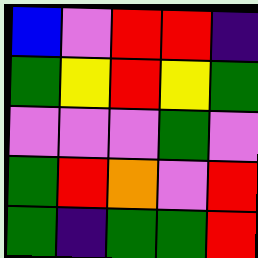[["blue", "violet", "red", "red", "indigo"], ["green", "yellow", "red", "yellow", "green"], ["violet", "violet", "violet", "green", "violet"], ["green", "red", "orange", "violet", "red"], ["green", "indigo", "green", "green", "red"]]